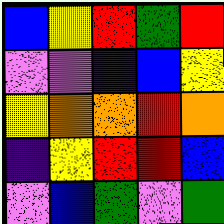[["blue", "yellow", "red", "green", "red"], ["violet", "violet", "indigo", "blue", "yellow"], ["yellow", "orange", "orange", "red", "orange"], ["indigo", "yellow", "red", "red", "blue"], ["violet", "blue", "green", "violet", "green"]]